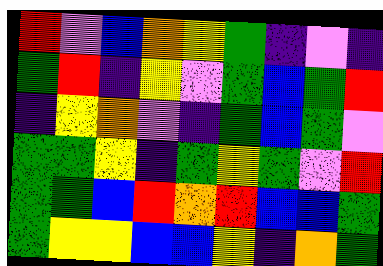[["red", "violet", "blue", "orange", "yellow", "green", "indigo", "violet", "indigo"], ["green", "red", "indigo", "yellow", "violet", "green", "blue", "green", "red"], ["indigo", "yellow", "orange", "violet", "indigo", "green", "blue", "green", "violet"], ["green", "green", "yellow", "indigo", "green", "yellow", "green", "violet", "red"], ["green", "green", "blue", "red", "orange", "red", "blue", "blue", "green"], ["green", "yellow", "yellow", "blue", "blue", "yellow", "indigo", "orange", "green"]]